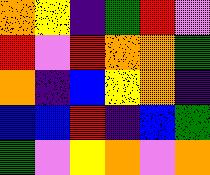[["orange", "yellow", "indigo", "green", "red", "violet"], ["red", "violet", "red", "orange", "orange", "green"], ["orange", "indigo", "blue", "yellow", "orange", "indigo"], ["blue", "blue", "red", "indigo", "blue", "green"], ["green", "violet", "yellow", "orange", "violet", "orange"]]